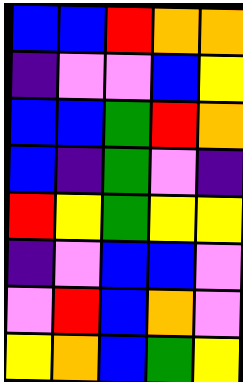[["blue", "blue", "red", "orange", "orange"], ["indigo", "violet", "violet", "blue", "yellow"], ["blue", "blue", "green", "red", "orange"], ["blue", "indigo", "green", "violet", "indigo"], ["red", "yellow", "green", "yellow", "yellow"], ["indigo", "violet", "blue", "blue", "violet"], ["violet", "red", "blue", "orange", "violet"], ["yellow", "orange", "blue", "green", "yellow"]]